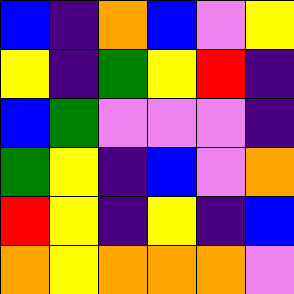[["blue", "indigo", "orange", "blue", "violet", "yellow"], ["yellow", "indigo", "green", "yellow", "red", "indigo"], ["blue", "green", "violet", "violet", "violet", "indigo"], ["green", "yellow", "indigo", "blue", "violet", "orange"], ["red", "yellow", "indigo", "yellow", "indigo", "blue"], ["orange", "yellow", "orange", "orange", "orange", "violet"]]